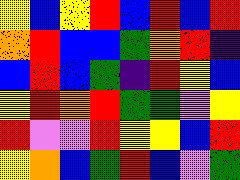[["yellow", "blue", "yellow", "red", "blue", "red", "blue", "red"], ["orange", "red", "blue", "blue", "green", "orange", "red", "indigo"], ["blue", "red", "blue", "green", "indigo", "red", "yellow", "blue"], ["yellow", "red", "orange", "red", "green", "green", "violet", "yellow"], ["red", "violet", "violet", "red", "yellow", "yellow", "blue", "red"], ["yellow", "orange", "blue", "green", "red", "blue", "violet", "green"]]